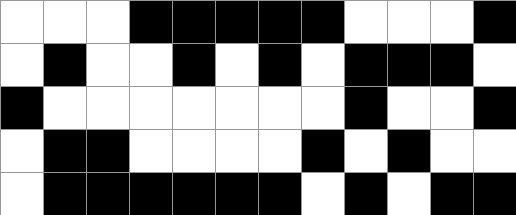[["white", "white", "white", "black", "black", "black", "black", "black", "white", "white", "white", "black"], ["white", "black", "white", "white", "black", "white", "black", "white", "black", "black", "black", "white"], ["black", "white", "white", "white", "white", "white", "white", "white", "black", "white", "white", "black"], ["white", "black", "black", "white", "white", "white", "white", "black", "white", "black", "white", "white"], ["white", "black", "black", "black", "black", "black", "black", "white", "black", "white", "black", "black"]]